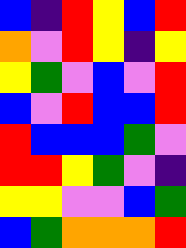[["blue", "indigo", "red", "yellow", "blue", "red"], ["orange", "violet", "red", "yellow", "indigo", "yellow"], ["yellow", "green", "violet", "blue", "violet", "red"], ["blue", "violet", "red", "blue", "blue", "red"], ["red", "blue", "blue", "blue", "green", "violet"], ["red", "red", "yellow", "green", "violet", "indigo"], ["yellow", "yellow", "violet", "violet", "blue", "green"], ["blue", "green", "orange", "orange", "orange", "red"]]